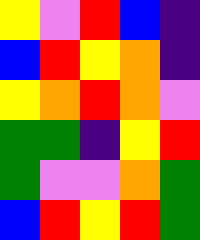[["yellow", "violet", "red", "blue", "indigo"], ["blue", "red", "yellow", "orange", "indigo"], ["yellow", "orange", "red", "orange", "violet"], ["green", "green", "indigo", "yellow", "red"], ["green", "violet", "violet", "orange", "green"], ["blue", "red", "yellow", "red", "green"]]